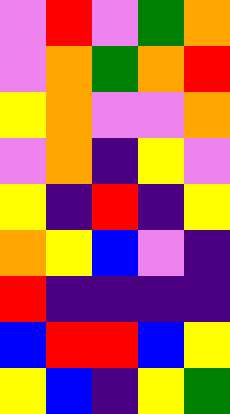[["violet", "red", "violet", "green", "orange"], ["violet", "orange", "green", "orange", "red"], ["yellow", "orange", "violet", "violet", "orange"], ["violet", "orange", "indigo", "yellow", "violet"], ["yellow", "indigo", "red", "indigo", "yellow"], ["orange", "yellow", "blue", "violet", "indigo"], ["red", "indigo", "indigo", "indigo", "indigo"], ["blue", "red", "red", "blue", "yellow"], ["yellow", "blue", "indigo", "yellow", "green"]]